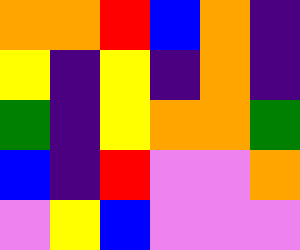[["orange", "orange", "red", "blue", "orange", "indigo"], ["yellow", "indigo", "yellow", "indigo", "orange", "indigo"], ["green", "indigo", "yellow", "orange", "orange", "green"], ["blue", "indigo", "red", "violet", "violet", "orange"], ["violet", "yellow", "blue", "violet", "violet", "violet"]]